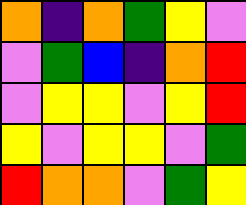[["orange", "indigo", "orange", "green", "yellow", "violet"], ["violet", "green", "blue", "indigo", "orange", "red"], ["violet", "yellow", "yellow", "violet", "yellow", "red"], ["yellow", "violet", "yellow", "yellow", "violet", "green"], ["red", "orange", "orange", "violet", "green", "yellow"]]